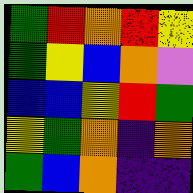[["green", "red", "orange", "red", "yellow"], ["green", "yellow", "blue", "orange", "violet"], ["blue", "blue", "yellow", "red", "green"], ["yellow", "green", "orange", "indigo", "orange"], ["green", "blue", "orange", "indigo", "indigo"]]